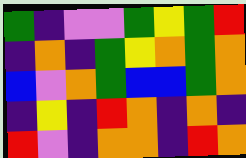[["green", "indigo", "violet", "violet", "green", "yellow", "green", "red"], ["indigo", "orange", "indigo", "green", "yellow", "orange", "green", "orange"], ["blue", "violet", "orange", "green", "blue", "blue", "green", "orange"], ["indigo", "yellow", "indigo", "red", "orange", "indigo", "orange", "indigo"], ["red", "violet", "indigo", "orange", "orange", "indigo", "red", "orange"]]